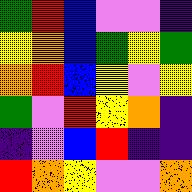[["green", "red", "blue", "violet", "violet", "indigo"], ["yellow", "orange", "blue", "green", "yellow", "green"], ["orange", "red", "blue", "yellow", "violet", "yellow"], ["green", "violet", "red", "yellow", "orange", "indigo"], ["indigo", "violet", "blue", "red", "indigo", "indigo"], ["red", "orange", "yellow", "violet", "violet", "orange"]]